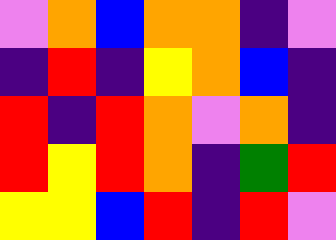[["violet", "orange", "blue", "orange", "orange", "indigo", "violet"], ["indigo", "red", "indigo", "yellow", "orange", "blue", "indigo"], ["red", "indigo", "red", "orange", "violet", "orange", "indigo"], ["red", "yellow", "red", "orange", "indigo", "green", "red"], ["yellow", "yellow", "blue", "red", "indigo", "red", "violet"]]